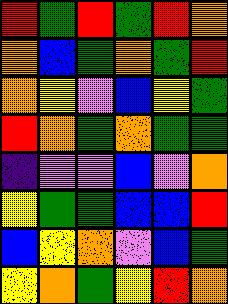[["red", "green", "red", "green", "red", "orange"], ["orange", "blue", "green", "orange", "green", "red"], ["orange", "yellow", "violet", "blue", "yellow", "green"], ["red", "orange", "green", "orange", "green", "green"], ["indigo", "violet", "violet", "blue", "violet", "orange"], ["yellow", "green", "green", "blue", "blue", "red"], ["blue", "yellow", "orange", "violet", "blue", "green"], ["yellow", "orange", "green", "yellow", "red", "orange"]]